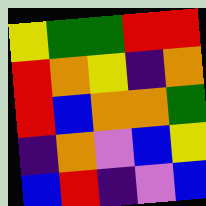[["yellow", "green", "green", "red", "red"], ["red", "orange", "yellow", "indigo", "orange"], ["red", "blue", "orange", "orange", "green"], ["indigo", "orange", "violet", "blue", "yellow"], ["blue", "red", "indigo", "violet", "blue"]]